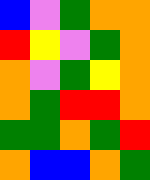[["blue", "violet", "green", "orange", "orange"], ["red", "yellow", "violet", "green", "orange"], ["orange", "violet", "green", "yellow", "orange"], ["orange", "green", "red", "red", "orange"], ["green", "green", "orange", "green", "red"], ["orange", "blue", "blue", "orange", "green"]]